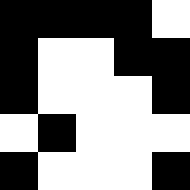[["black", "black", "black", "black", "white"], ["black", "white", "white", "black", "black"], ["black", "white", "white", "white", "black"], ["white", "black", "white", "white", "white"], ["black", "white", "white", "white", "black"]]